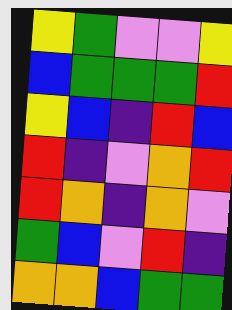[["yellow", "green", "violet", "violet", "yellow"], ["blue", "green", "green", "green", "red"], ["yellow", "blue", "indigo", "red", "blue"], ["red", "indigo", "violet", "orange", "red"], ["red", "orange", "indigo", "orange", "violet"], ["green", "blue", "violet", "red", "indigo"], ["orange", "orange", "blue", "green", "green"]]